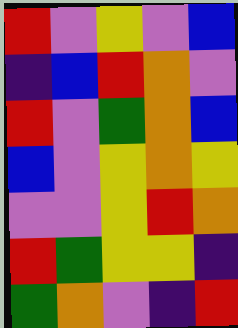[["red", "violet", "yellow", "violet", "blue"], ["indigo", "blue", "red", "orange", "violet"], ["red", "violet", "green", "orange", "blue"], ["blue", "violet", "yellow", "orange", "yellow"], ["violet", "violet", "yellow", "red", "orange"], ["red", "green", "yellow", "yellow", "indigo"], ["green", "orange", "violet", "indigo", "red"]]